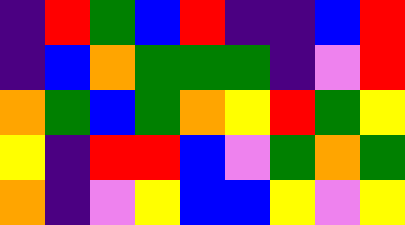[["indigo", "red", "green", "blue", "red", "indigo", "indigo", "blue", "red"], ["indigo", "blue", "orange", "green", "green", "green", "indigo", "violet", "red"], ["orange", "green", "blue", "green", "orange", "yellow", "red", "green", "yellow"], ["yellow", "indigo", "red", "red", "blue", "violet", "green", "orange", "green"], ["orange", "indigo", "violet", "yellow", "blue", "blue", "yellow", "violet", "yellow"]]